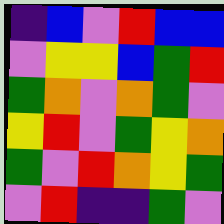[["indigo", "blue", "violet", "red", "blue", "blue"], ["violet", "yellow", "yellow", "blue", "green", "red"], ["green", "orange", "violet", "orange", "green", "violet"], ["yellow", "red", "violet", "green", "yellow", "orange"], ["green", "violet", "red", "orange", "yellow", "green"], ["violet", "red", "indigo", "indigo", "green", "violet"]]